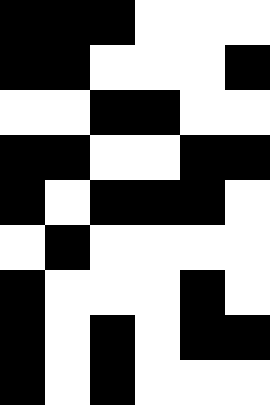[["black", "black", "black", "white", "white", "white"], ["black", "black", "white", "white", "white", "black"], ["white", "white", "black", "black", "white", "white"], ["black", "black", "white", "white", "black", "black"], ["black", "white", "black", "black", "black", "white"], ["white", "black", "white", "white", "white", "white"], ["black", "white", "white", "white", "black", "white"], ["black", "white", "black", "white", "black", "black"], ["black", "white", "black", "white", "white", "white"]]